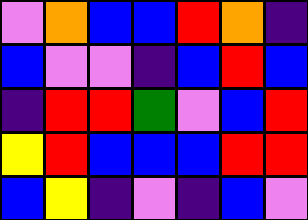[["violet", "orange", "blue", "blue", "red", "orange", "indigo"], ["blue", "violet", "violet", "indigo", "blue", "red", "blue"], ["indigo", "red", "red", "green", "violet", "blue", "red"], ["yellow", "red", "blue", "blue", "blue", "red", "red"], ["blue", "yellow", "indigo", "violet", "indigo", "blue", "violet"]]